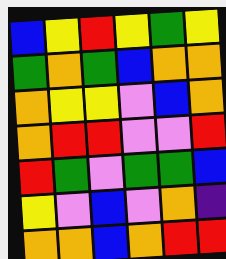[["blue", "yellow", "red", "yellow", "green", "yellow"], ["green", "orange", "green", "blue", "orange", "orange"], ["orange", "yellow", "yellow", "violet", "blue", "orange"], ["orange", "red", "red", "violet", "violet", "red"], ["red", "green", "violet", "green", "green", "blue"], ["yellow", "violet", "blue", "violet", "orange", "indigo"], ["orange", "orange", "blue", "orange", "red", "red"]]